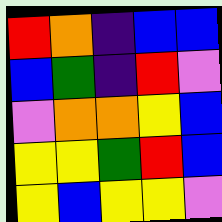[["red", "orange", "indigo", "blue", "blue"], ["blue", "green", "indigo", "red", "violet"], ["violet", "orange", "orange", "yellow", "blue"], ["yellow", "yellow", "green", "red", "blue"], ["yellow", "blue", "yellow", "yellow", "violet"]]